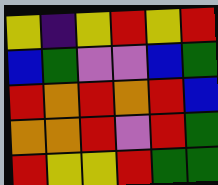[["yellow", "indigo", "yellow", "red", "yellow", "red"], ["blue", "green", "violet", "violet", "blue", "green"], ["red", "orange", "red", "orange", "red", "blue"], ["orange", "orange", "red", "violet", "red", "green"], ["red", "yellow", "yellow", "red", "green", "green"]]